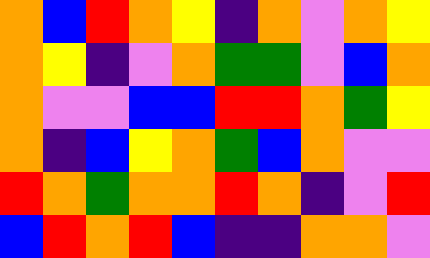[["orange", "blue", "red", "orange", "yellow", "indigo", "orange", "violet", "orange", "yellow"], ["orange", "yellow", "indigo", "violet", "orange", "green", "green", "violet", "blue", "orange"], ["orange", "violet", "violet", "blue", "blue", "red", "red", "orange", "green", "yellow"], ["orange", "indigo", "blue", "yellow", "orange", "green", "blue", "orange", "violet", "violet"], ["red", "orange", "green", "orange", "orange", "red", "orange", "indigo", "violet", "red"], ["blue", "red", "orange", "red", "blue", "indigo", "indigo", "orange", "orange", "violet"]]